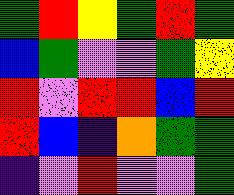[["green", "red", "yellow", "green", "red", "green"], ["blue", "green", "violet", "violet", "green", "yellow"], ["red", "violet", "red", "red", "blue", "red"], ["red", "blue", "indigo", "orange", "green", "green"], ["indigo", "violet", "red", "violet", "violet", "green"]]